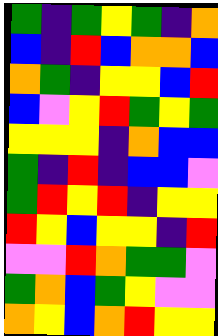[["green", "indigo", "green", "yellow", "green", "indigo", "orange"], ["blue", "indigo", "red", "blue", "orange", "orange", "blue"], ["orange", "green", "indigo", "yellow", "yellow", "blue", "red"], ["blue", "violet", "yellow", "red", "green", "yellow", "green"], ["yellow", "yellow", "yellow", "indigo", "orange", "blue", "blue"], ["green", "indigo", "red", "indigo", "blue", "blue", "violet"], ["green", "red", "yellow", "red", "indigo", "yellow", "yellow"], ["red", "yellow", "blue", "yellow", "yellow", "indigo", "red"], ["violet", "violet", "red", "orange", "green", "green", "violet"], ["green", "orange", "blue", "green", "yellow", "violet", "violet"], ["orange", "yellow", "blue", "orange", "red", "yellow", "yellow"]]